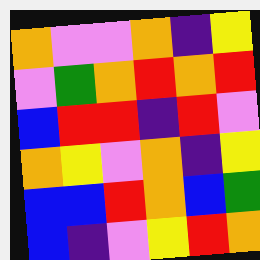[["orange", "violet", "violet", "orange", "indigo", "yellow"], ["violet", "green", "orange", "red", "orange", "red"], ["blue", "red", "red", "indigo", "red", "violet"], ["orange", "yellow", "violet", "orange", "indigo", "yellow"], ["blue", "blue", "red", "orange", "blue", "green"], ["blue", "indigo", "violet", "yellow", "red", "orange"]]